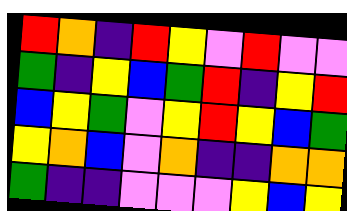[["red", "orange", "indigo", "red", "yellow", "violet", "red", "violet", "violet"], ["green", "indigo", "yellow", "blue", "green", "red", "indigo", "yellow", "red"], ["blue", "yellow", "green", "violet", "yellow", "red", "yellow", "blue", "green"], ["yellow", "orange", "blue", "violet", "orange", "indigo", "indigo", "orange", "orange"], ["green", "indigo", "indigo", "violet", "violet", "violet", "yellow", "blue", "yellow"]]